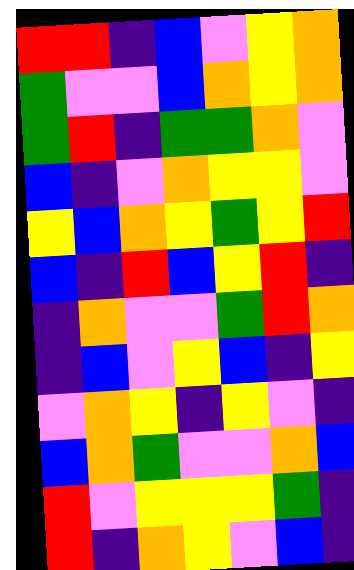[["red", "red", "indigo", "blue", "violet", "yellow", "orange"], ["green", "violet", "violet", "blue", "orange", "yellow", "orange"], ["green", "red", "indigo", "green", "green", "orange", "violet"], ["blue", "indigo", "violet", "orange", "yellow", "yellow", "violet"], ["yellow", "blue", "orange", "yellow", "green", "yellow", "red"], ["blue", "indigo", "red", "blue", "yellow", "red", "indigo"], ["indigo", "orange", "violet", "violet", "green", "red", "orange"], ["indigo", "blue", "violet", "yellow", "blue", "indigo", "yellow"], ["violet", "orange", "yellow", "indigo", "yellow", "violet", "indigo"], ["blue", "orange", "green", "violet", "violet", "orange", "blue"], ["red", "violet", "yellow", "yellow", "yellow", "green", "indigo"], ["red", "indigo", "orange", "yellow", "violet", "blue", "indigo"]]